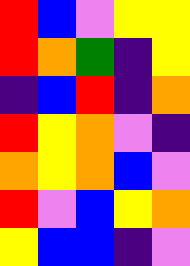[["red", "blue", "violet", "yellow", "yellow"], ["red", "orange", "green", "indigo", "yellow"], ["indigo", "blue", "red", "indigo", "orange"], ["red", "yellow", "orange", "violet", "indigo"], ["orange", "yellow", "orange", "blue", "violet"], ["red", "violet", "blue", "yellow", "orange"], ["yellow", "blue", "blue", "indigo", "violet"]]